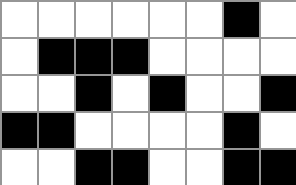[["white", "white", "white", "white", "white", "white", "black", "white"], ["white", "black", "black", "black", "white", "white", "white", "white"], ["white", "white", "black", "white", "black", "white", "white", "black"], ["black", "black", "white", "white", "white", "white", "black", "white"], ["white", "white", "black", "black", "white", "white", "black", "black"]]